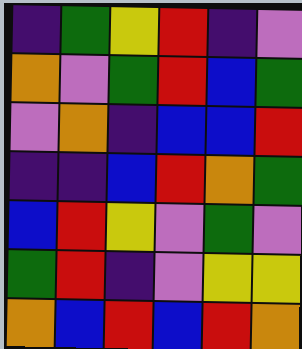[["indigo", "green", "yellow", "red", "indigo", "violet"], ["orange", "violet", "green", "red", "blue", "green"], ["violet", "orange", "indigo", "blue", "blue", "red"], ["indigo", "indigo", "blue", "red", "orange", "green"], ["blue", "red", "yellow", "violet", "green", "violet"], ["green", "red", "indigo", "violet", "yellow", "yellow"], ["orange", "blue", "red", "blue", "red", "orange"]]